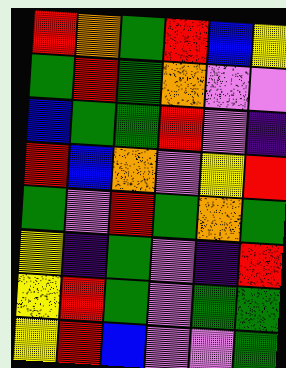[["red", "orange", "green", "red", "blue", "yellow"], ["green", "red", "green", "orange", "violet", "violet"], ["blue", "green", "green", "red", "violet", "indigo"], ["red", "blue", "orange", "violet", "yellow", "red"], ["green", "violet", "red", "green", "orange", "green"], ["yellow", "indigo", "green", "violet", "indigo", "red"], ["yellow", "red", "green", "violet", "green", "green"], ["yellow", "red", "blue", "violet", "violet", "green"]]